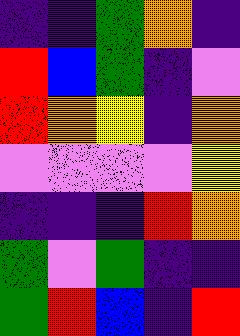[["indigo", "indigo", "green", "orange", "indigo"], ["red", "blue", "green", "indigo", "violet"], ["red", "orange", "yellow", "indigo", "orange"], ["violet", "violet", "violet", "violet", "yellow"], ["indigo", "indigo", "indigo", "red", "orange"], ["green", "violet", "green", "indigo", "indigo"], ["green", "red", "blue", "indigo", "red"]]